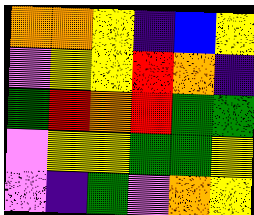[["orange", "orange", "yellow", "indigo", "blue", "yellow"], ["violet", "yellow", "yellow", "red", "orange", "indigo"], ["green", "red", "orange", "red", "green", "green"], ["violet", "yellow", "yellow", "green", "green", "yellow"], ["violet", "indigo", "green", "violet", "orange", "yellow"]]